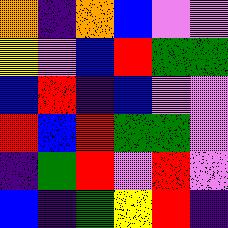[["orange", "indigo", "orange", "blue", "violet", "violet"], ["yellow", "violet", "blue", "red", "green", "green"], ["blue", "red", "indigo", "blue", "violet", "violet"], ["red", "blue", "red", "green", "green", "violet"], ["indigo", "green", "red", "violet", "red", "violet"], ["blue", "indigo", "green", "yellow", "red", "indigo"]]